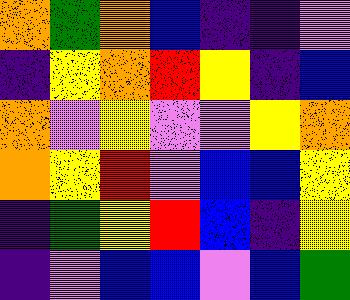[["orange", "green", "orange", "blue", "indigo", "indigo", "violet"], ["indigo", "yellow", "orange", "red", "yellow", "indigo", "blue"], ["orange", "violet", "yellow", "violet", "violet", "yellow", "orange"], ["orange", "yellow", "red", "violet", "blue", "blue", "yellow"], ["indigo", "green", "yellow", "red", "blue", "indigo", "yellow"], ["indigo", "violet", "blue", "blue", "violet", "blue", "green"]]